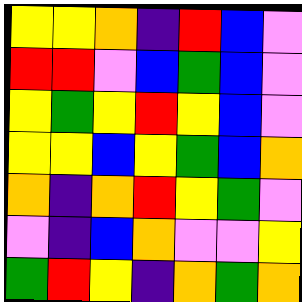[["yellow", "yellow", "orange", "indigo", "red", "blue", "violet"], ["red", "red", "violet", "blue", "green", "blue", "violet"], ["yellow", "green", "yellow", "red", "yellow", "blue", "violet"], ["yellow", "yellow", "blue", "yellow", "green", "blue", "orange"], ["orange", "indigo", "orange", "red", "yellow", "green", "violet"], ["violet", "indigo", "blue", "orange", "violet", "violet", "yellow"], ["green", "red", "yellow", "indigo", "orange", "green", "orange"]]